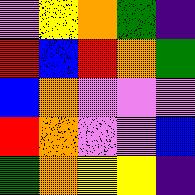[["violet", "yellow", "orange", "green", "indigo"], ["red", "blue", "red", "orange", "green"], ["blue", "orange", "violet", "violet", "violet"], ["red", "orange", "violet", "violet", "blue"], ["green", "orange", "yellow", "yellow", "indigo"]]